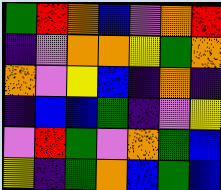[["green", "red", "orange", "blue", "violet", "orange", "red"], ["indigo", "violet", "orange", "orange", "yellow", "green", "orange"], ["orange", "violet", "yellow", "blue", "indigo", "orange", "indigo"], ["indigo", "blue", "blue", "green", "indigo", "violet", "yellow"], ["violet", "red", "green", "violet", "orange", "green", "blue"], ["yellow", "indigo", "green", "orange", "blue", "green", "blue"]]